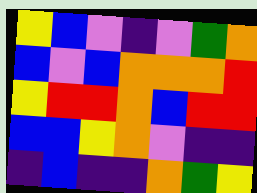[["yellow", "blue", "violet", "indigo", "violet", "green", "orange"], ["blue", "violet", "blue", "orange", "orange", "orange", "red"], ["yellow", "red", "red", "orange", "blue", "red", "red"], ["blue", "blue", "yellow", "orange", "violet", "indigo", "indigo"], ["indigo", "blue", "indigo", "indigo", "orange", "green", "yellow"]]